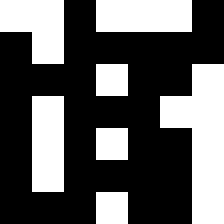[["white", "white", "black", "white", "white", "white", "black"], ["black", "white", "black", "black", "black", "black", "black"], ["black", "black", "black", "white", "black", "black", "white"], ["black", "white", "black", "black", "black", "white", "white"], ["black", "white", "black", "white", "black", "black", "white"], ["black", "white", "black", "black", "black", "black", "white"], ["black", "black", "black", "white", "black", "black", "white"]]